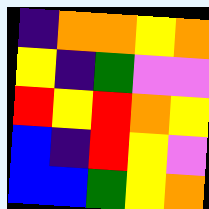[["indigo", "orange", "orange", "yellow", "orange"], ["yellow", "indigo", "green", "violet", "violet"], ["red", "yellow", "red", "orange", "yellow"], ["blue", "indigo", "red", "yellow", "violet"], ["blue", "blue", "green", "yellow", "orange"]]